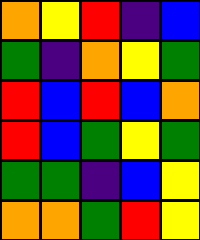[["orange", "yellow", "red", "indigo", "blue"], ["green", "indigo", "orange", "yellow", "green"], ["red", "blue", "red", "blue", "orange"], ["red", "blue", "green", "yellow", "green"], ["green", "green", "indigo", "blue", "yellow"], ["orange", "orange", "green", "red", "yellow"]]